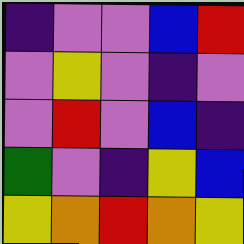[["indigo", "violet", "violet", "blue", "red"], ["violet", "yellow", "violet", "indigo", "violet"], ["violet", "red", "violet", "blue", "indigo"], ["green", "violet", "indigo", "yellow", "blue"], ["yellow", "orange", "red", "orange", "yellow"]]